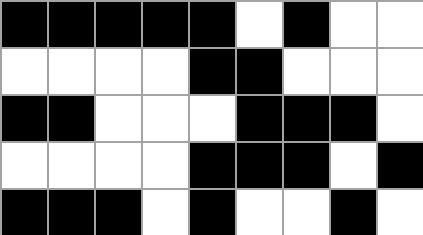[["black", "black", "black", "black", "black", "white", "black", "white", "white"], ["white", "white", "white", "white", "black", "black", "white", "white", "white"], ["black", "black", "white", "white", "white", "black", "black", "black", "white"], ["white", "white", "white", "white", "black", "black", "black", "white", "black"], ["black", "black", "black", "white", "black", "white", "white", "black", "white"]]